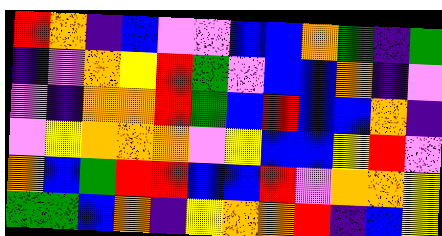[["red", "orange", "indigo", "blue", "violet", "violet", "blue", "blue", "orange", "green", "indigo", "green"], ["indigo", "violet", "orange", "yellow", "red", "green", "violet", "blue", "blue", "orange", "indigo", "violet"], ["violet", "indigo", "orange", "orange", "red", "green", "blue", "red", "blue", "blue", "orange", "indigo"], ["violet", "yellow", "orange", "orange", "orange", "violet", "yellow", "blue", "blue", "yellow", "red", "violet"], ["orange", "blue", "green", "red", "red", "blue", "blue", "red", "violet", "orange", "orange", "yellow"], ["green", "green", "blue", "orange", "indigo", "yellow", "orange", "orange", "red", "indigo", "blue", "yellow"]]